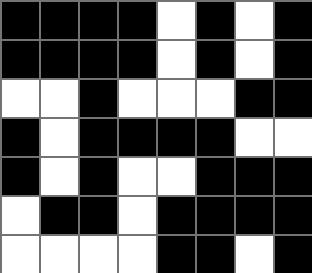[["black", "black", "black", "black", "white", "black", "white", "black"], ["black", "black", "black", "black", "white", "black", "white", "black"], ["white", "white", "black", "white", "white", "white", "black", "black"], ["black", "white", "black", "black", "black", "black", "white", "white"], ["black", "white", "black", "white", "white", "black", "black", "black"], ["white", "black", "black", "white", "black", "black", "black", "black"], ["white", "white", "white", "white", "black", "black", "white", "black"]]